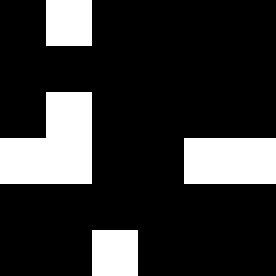[["black", "white", "black", "black", "black", "black"], ["black", "black", "black", "black", "black", "black"], ["black", "white", "black", "black", "black", "black"], ["white", "white", "black", "black", "white", "white"], ["black", "black", "black", "black", "black", "black"], ["black", "black", "white", "black", "black", "black"]]